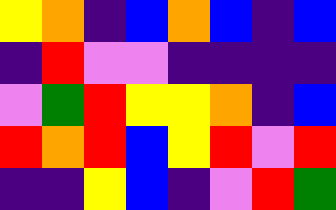[["yellow", "orange", "indigo", "blue", "orange", "blue", "indigo", "blue"], ["indigo", "red", "violet", "violet", "indigo", "indigo", "indigo", "indigo"], ["violet", "green", "red", "yellow", "yellow", "orange", "indigo", "blue"], ["red", "orange", "red", "blue", "yellow", "red", "violet", "red"], ["indigo", "indigo", "yellow", "blue", "indigo", "violet", "red", "green"]]